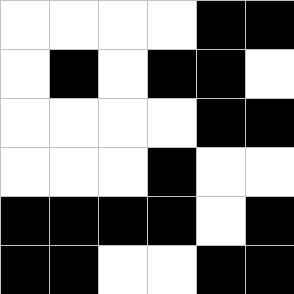[["white", "white", "white", "white", "black", "black"], ["white", "black", "white", "black", "black", "white"], ["white", "white", "white", "white", "black", "black"], ["white", "white", "white", "black", "white", "white"], ["black", "black", "black", "black", "white", "black"], ["black", "black", "white", "white", "black", "black"]]